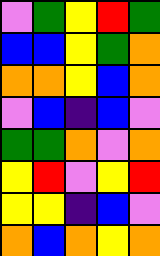[["violet", "green", "yellow", "red", "green"], ["blue", "blue", "yellow", "green", "orange"], ["orange", "orange", "yellow", "blue", "orange"], ["violet", "blue", "indigo", "blue", "violet"], ["green", "green", "orange", "violet", "orange"], ["yellow", "red", "violet", "yellow", "red"], ["yellow", "yellow", "indigo", "blue", "violet"], ["orange", "blue", "orange", "yellow", "orange"]]